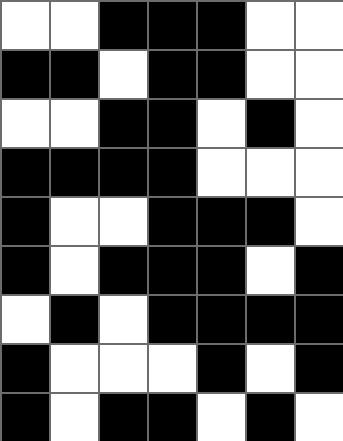[["white", "white", "black", "black", "black", "white", "white"], ["black", "black", "white", "black", "black", "white", "white"], ["white", "white", "black", "black", "white", "black", "white"], ["black", "black", "black", "black", "white", "white", "white"], ["black", "white", "white", "black", "black", "black", "white"], ["black", "white", "black", "black", "black", "white", "black"], ["white", "black", "white", "black", "black", "black", "black"], ["black", "white", "white", "white", "black", "white", "black"], ["black", "white", "black", "black", "white", "black", "white"]]